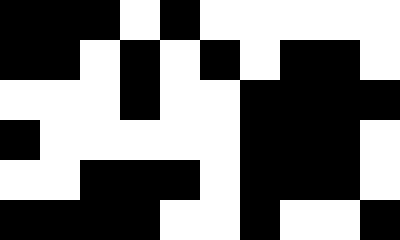[["black", "black", "black", "white", "black", "white", "white", "white", "white", "white"], ["black", "black", "white", "black", "white", "black", "white", "black", "black", "white"], ["white", "white", "white", "black", "white", "white", "black", "black", "black", "black"], ["black", "white", "white", "white", "white", "white", "black", "black", "black", "white"], ["white", "white", "black", "black", "black", "white", "black", "black", "black", "white"], ["black", "black", "black", "black", "white", "white", "black", "white", "white", "black"]]